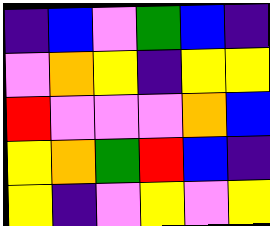[["indigo", "blue", "violet", "green", "blue", "indigo"], ["violet", "orange", "yellow", "indigo", "yellow", "yellow"], ["red", "violet", "violet", "violet", "orange", "blue"], ["yellow", "orange", "green", "red", "blue", "indigo"], ["yellow", "indigo", "violet", "yellow", "violet", "yellow"]]